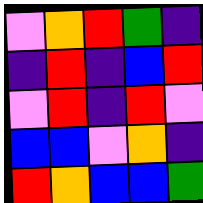[["violet", "orange", "red", "green", "indigo"], ["indigo", "red", "indigo", "blue", "red"], ["violet", "red", "indigo", "red", "violet"], ["blue", "blue", "violet", "orange", "indigo"], ["red", "orange", "blue", "blue", "green"]]